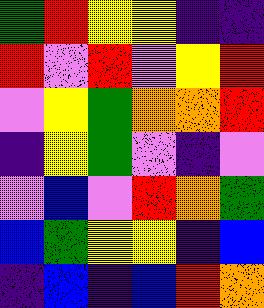[["green", "red", "yellow", "yellow", "indigo", "indigo"], ["red", "violet", "red", "violet", "yellow", "red"], ["violet", "yellow", "green", "orange", "orange", "red"], ["indigo", "yellow", "green", "violet", "indigo", "violet"], ["violet", "blue", "violet", "red", "orange", "green"], ["blue", "green", "yellow", "yellow", "indigo", "blue"], ["indigo", "blue", "indigo", "blue", "red", "orange"]]